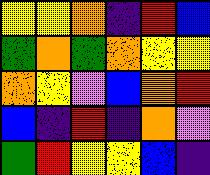[["yellow", "yellow", "orange", "indigo", "red", "blue"], ["green", "orange", "green", "orange", "yellow", "yellow"], ["orange", "yellow", "violet", "blue", "orange", "red"], ["blue", "indigo", "red", "indigo", "orange", "violet"], ["green", "red", "yellow", "yellow", "blue", "indigo"]]